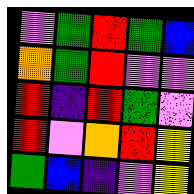[["violet", "green", "red", "green", "blue"], ["orange", "green", "red", "violet", "violet"], ["red", "indigo", "red", "green", "violet"], ["red", "violet", "orange", "red", "yellow"], ["green", "blue", "indigo", "violet", "yellow"]]